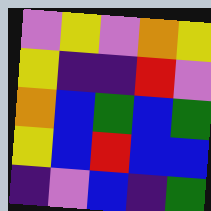[["violet", "yellow", "violet", "orange", "yellow"], ["yellow", "indigo", "indigo", "red", "violet"], ["orange", "blue", "green", "blue", "green"], ["yellow", "blue", "red", "blue", "blue"], ["indigo", "violet", "blue", "indigo", "green"]]